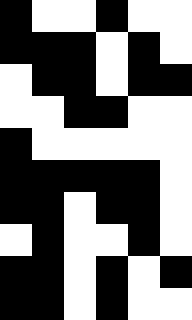[["black", "white", "white", "black", "white", "white"], ["black", "black", "black", "white", "black", "white"], ["white", "black", "black", "white", "black", "black"], ["white", "white", "black", "black", "white", "white"], ["black", "white", "white", "white", "white", "white"], ["black", "black", "black", "black", "black", "white"], ["black", "black", "white", "black", "black", "white"], ["white", "black", "white", "white", "black", "white"], ["black", "black", "white", "black", "white", "black"], ["black", "black", "white", "black", "white", "white"]]